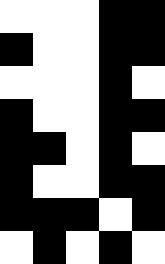[["white", "white", "white", "black", "black"], ["black", "white", "white", "black", "black"], ["white", "white", "white", "black", "white"], ["black", "white", "white", "black", "black"], ["black", "black", "white", "black", "white"], ["black", "white", "white", "black", "black"], ["black", "black", "black", "white", "black"], ["white", "black", "white", "black", "white"]]